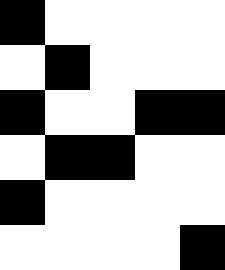[["black", "white", "white", "white", "white"], ["white", "black", "white", "white", "white"], ["black", "white", "white", "black", "black"], ["white", "black", "black", "white", "white"], ["black", "white", "white", "white", "white"], ["white", "white", "white", "white", "black"]]